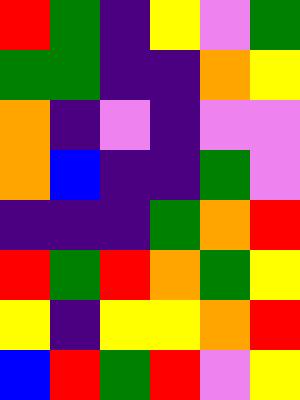[["red", "green", "indigo", "yellow", "violet", "green"], ["green", "green", "indigo", "indigo", "orange", "yellow"], ["orange", "indigo", "violet", "indigo", "violet", "violet"], ["orange", "blue", "indigo", "indigo", "green", "violet"], ["indigo", "indigo", "indigo", "green", "orange", "red"], ["red", "green", "red", "orange", "green", "yellow"], ["yellow", "indigo", "yellow", "yellow", "orange", "red"], ["blue", "red", "green", "red", "violet", "yellow"]]